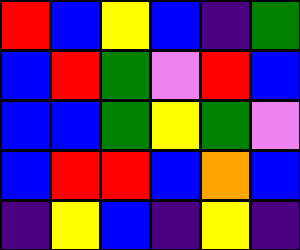[["red", "blue", "yellow", "blue", "indigo", "green"], ["blue", "red", "green", "violet", "red", "blue"], ["blue", "blue", "green", "yellow", "green", "violet"], ["blue", "red", "red", "blue", "orange", "blue"], ["indigo", "yellow", "blue", "indigo", "yellow", "indigo"]]